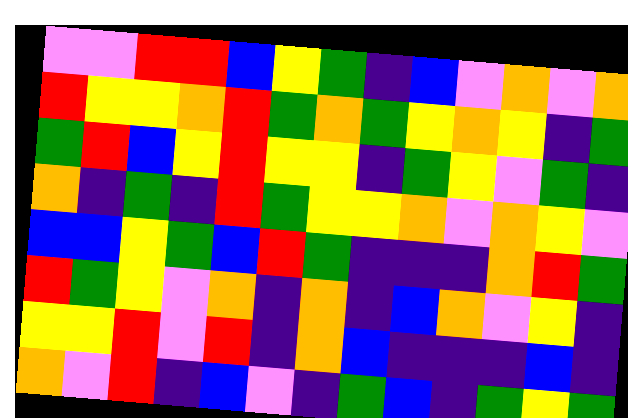[["violet", "violet", "red", "red", "blue", "yellow", "green", "indigo", "blue", "violet", "orange", "violet", "orange"], ["red", "yellow", "yellow", "orange", "red", "green", "orange", "green", "yellow", "orange", "yellow", "indigo", "green"], ["green", "red", "blue", "yellow", "red", "yellow", "yellow", "indigo", "green", "yellow", "violet", "green", "indigo"], ["orange", "indigo", "green", "indigo", "red", "green", "yellow", "yellow", "orange", "violet", "orange", "yellow", "violet"], ["blue", "blue", "yellow", "green", "blue", "red", "green", "indigo", "indigo", "indigo", "orange", "red", "green"], ["red", "green", "yellow", "violet", "orange", "indigo", "orange", "indigo", "blue", "orange", "violet", "yellow", "indigo"], ["yellow", "yellow", "red", "violet", "red", "indigo", "orange", "blue", "indigo", "indigo", "indigo", "blue", "indigo"], ["orange", "violet", "red", "indigo", "blue", "violet", "indigo", "green", "blue", "indigo", "green", "yellow", "green"]]